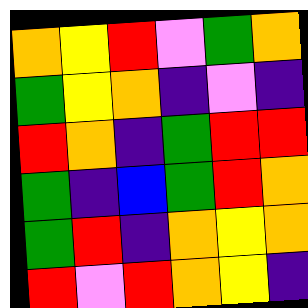[["orange", "yellow", "red", "violet", "green", "orange"], ["green", "yellow", "orange", "indigo", "violet", "indigo"], ["red", "orange", "indigo", "green", "red", "red"], ["green", "indigo", "blue", "green", "red", "orange"], ["green", "red", "indigo", "orange", "yellow", "orange"], ["red", "violet", "red", "orange", "yellow", "indigo"]]